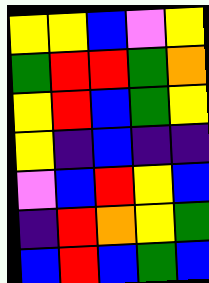[["yellow", "yellow", "blue", "violet", "yellow"], ["green", "red", "red", "green", "orange"], ["yellow", "red", "blue", "green", "yellow"], ["yellow", "indigo", "blue", "indigo", "indigo"], ["violet", "blue", "red", "yellow", "blue"], ["indigo", "red", "orange", "yellow", "green"], ["blue", "red", "blue", "green", "blue"]]